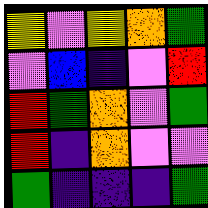[["yellow", "violet", "yellow", "orange", "green"], ["violet", "blue", "indigo", "violet", "red"], ["red", "green", "orange", "violet", "green"], ["red", "indigo", "orange", "violet", "violet"], ["green", "indigo", "indigo", "indigo", "green"]]